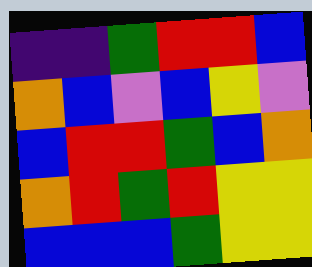[["indigo", "indigo", "green", "red", "red", "blue"], ["orange", "blue", "violet", "blue", "yellow", "violet"], ["blue", "red", "red", "green", "blue", "orange"], ["orange", "red", "green", "red", "yellow", "yellow"], ["blue", "blue", "blue", "green", "yellow", "yellow"]]